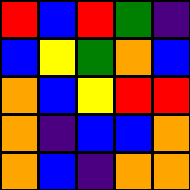[["red", "blue", "red", "green", "indigo"], ["blue", "yellow", "green", "orange", "blue"], ["orange", "blue", "yellow", "red", "red"], ["orange", "indigo", "blue", "blue", "orange"], ["orange", "blue", "indigo", "orange", "orange"]]